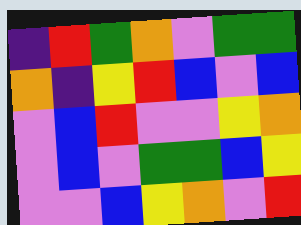[["indigo", "red", "green", "orange", "violet", "green", "green"], ["orange", "indigo", "yellow", "red", "blue", "violet", "blue"], ["violet", "blue", "red", "violet", "violet", "yellow", "orange"], ["violet", "blue", "violet", "green", "green", "blue", "yellow"], ["violet", "violet", "blue", "yellow", "orange", "violet", "red"]]